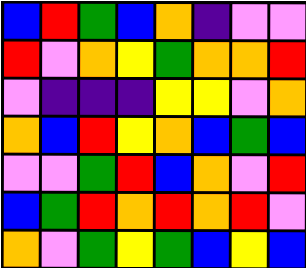[["blue", "red", "green", "blue", "orange", "indigo", "violet", "violet"], ["red", "violet", "orange", "yellow", "green", "orange", "orange", "red"], ["violet", "indigo", "indigo", "indigo", "yellow", "yellow", "violet", "orange"], ["orange", "blue", "red", "yellow", "orange", "blue", "green", "blue"], ["violet", "violet", "green", "red", "blue", "orange", "violet", "red"], ["blue", "green", "red", "orange", "red", "orange", "red", "violet"], ["orange", "violet", "green", "yellow", "green", "blue", "yellow", "blue"]]